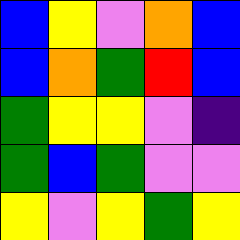[["blue", "yellow", "violet", "orange", "blue"], ["blue", "orange", "green", "red", "blue"], ["green", "yellow", "yellow", "violet", "indigo"], ["green", "blue", "green", "violet", "violet"], ["yellow", "violet", "yellow", "green", "yellow"]]